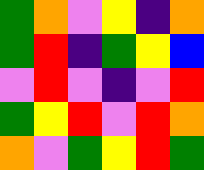[["green", "orange", "violet", "yellow", "indigo", "orange"], ["green", "red", "indigo", "green", "yellow", "blue"], ["violet", "red", "violet", "indigo", "violet", "red"], ["green", "yellow", "red", "violet", "red", "orange"], ["orange", "violet", "green", "yellow", "red", "green"]]